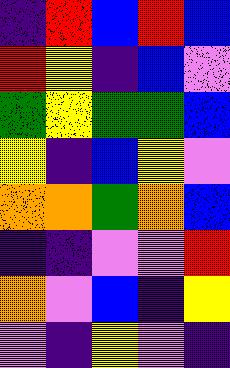[["indigo", "red", "blue", "red", "blue"], ["red", "yellow", "indigo", "blue", "violet"], ["green", "yellow", "green", "green", "blue"], ["yellow", "indigo", "blue", "yellow", "violet"], ["orange", "orange", "green", "orange", "blue"], ["indigo", "indigo", "violet", "violet", "red"], ["orange", "violet", "blue", "indigo", "yellow"], ["violet", "indigo", "yellow", "violet", "indigo"]]